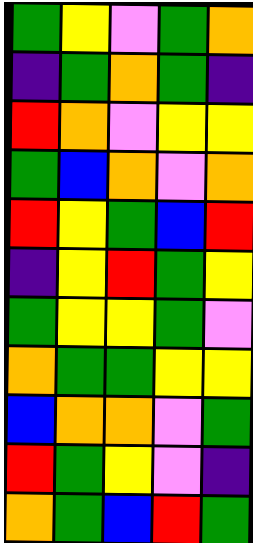[["green", "yellow", "violet", "green", "orange"], ["indigo", "green", "orange", "green", "indigo"], ["red", "orange", "violet", "yellow", "yellow"], ["green", "blue", "orange", "violet", "orange"], ["red", "yellow", "green", "blue", "red"], ["indigo", "yellow", "red", "green", "yellow"], ["green", "yellow", "yellow", "green", "violet"], ["orange", "green", "green", "yellow", "yellow"], ["blue", "orange", "orange", "violet", "green"], ["red", "green", "yellow", "violet", "indigo"], ["orange", "green", "blue", "red", "green"]]